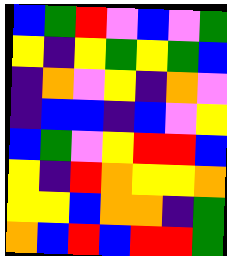[["blue", "green", "red", "violet", "blue", "violet", "green"], ["yellow", "indigo", "yellow", "green", "yellow", "green", "blue"], ["indigo", "orange", "violet", "yellow", "indigo", "orange", "violet"], ["indigo", "blue", "blue", "indigo", "blue", "violet", "yellow"], ["blue", "green", "violet", "yellow", "red", "red", "blue"], ["yellow", "indigo", "red", "orange", "yellow", "yellow", "orange"], ["yellow", "yellow", "blue", "orange", "orange", "indigo", "green"], ["orange", "blue", "red", "blue", "red", "red", "green"]]